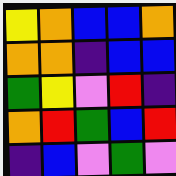[["yellow", "orange", "blue", "blue", "orange"], ["orange", "orange", "indigo", "blue", "blue"], ["green", "yellow", "violet", "red", "indigo"], ["orange", "red", "green", "blue", "red"], ["indigo", "blue", "violet", "green", "violet"]]